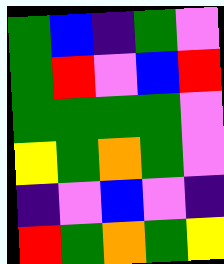[["green", "blue", "indigo", "green", "violet"], ["green", "red", "violet", "blue", "red"], ["green", "green", "green", "green", "violet"], ["yellow", "green", "orange", "green", "violet"], ["indigo", "violet", "blue", "violet", "indigo"], ["red", "green", "orange", "green", "yellow"]]